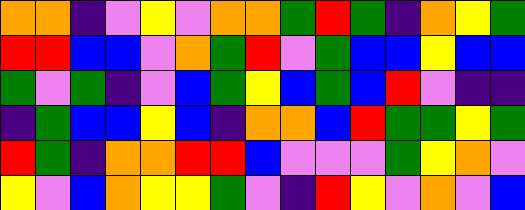[["orange", "orange", "indigo", "violet", "yellow", "violet", "orange", "orange", "green", "red", "green", "indigo", "orange", "yellow", "green"], ["red", "red", "blue", "blue", "violet", "orange", "green", "red", "violet", "green", "blue", "blue", "yellow", "blue", "blue"], ["green", "violet", "green", "indigo", "violet", "blue", "green", "yellow", "blue", "green", "blue", "red", "violet", "indigo", "indigo"], ["indigo", "green", "blue", "blue", "yellow", "blue", "indigo", "orange", "orange", "blue", "red", "green", "green", "yellow", "green"], ["red", "green", "indigo", "orange", "orange", "red", "red", "blue", "violet", "violet", "violet", "green", "yellow", "orange", "violet"], ["yellow", "violet", "blue", "orange", "yellow", "yellow", "green", "violet", "indigo", "red", "yellow", "violet", "orange", "violet", "blue"]]